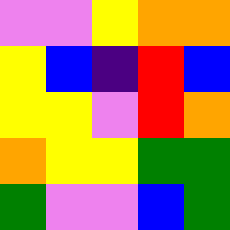[["violet", "violet", "yellow", "orange", "orange"], ["yellow", "blue", "indigo", "red", "blue"], ["yellow", "yellow", "violet", "red", "orange"], ["orange", "yellow", "yellow", "green", "green"], ["green", "violet", "violet", "blue", "green"]]